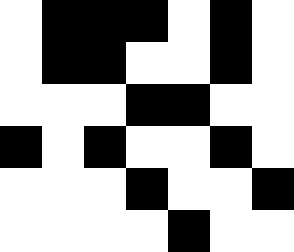[["white", "black", "black", "black", "white", "black", "white"], ["white", "black", "black", "white", "white", "black", "white"], ["white", "white", "white", "black", "black", "white", "white"], ["black", "white", "black", "white", "white", "black", "white"], ["white", "white", "white", "black", "white", "white", "black"], ["white", "white", "white", "white", "black", "white", "white"]]